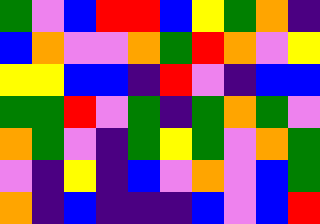[["green", "violet", "blue", "red", "red", "blue", "yellow", "green", "orange", "indigo"], ["blue", "orange", "violet", "violet", "orange", "green", "red", "orange", "violet", "yellow"], ["yellow", "yellow", "blue", "blue", "indigo", "red", "violet", "indigo", "blue", "blue"], ["green", "green", "red", "violet", "green", "indigo", "green", "orange", "green", "violet"], ["orange", "green", "violet", "indigo", "green", "yellow", "green", "violet", "orange", "green"], ["violet", "indigo", "yellow", "indigo", "blue", "violet", "orange", "violet", "blue", "green"], ["orange", "indigo", "blue", "indigo", "indigo", "indigo", "blue", "violet", "blue", "red"]]